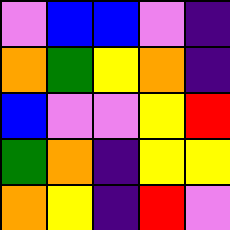[["violet", "blue", "blue", "violet", "indigo"], ["orange", "green", "yellow", "orange", "indigo"], ["blue", "violet", "violet", "yellow", "red"], ["green", "orange", "indigo", "yellow", "yellow"], ["orange", "yellow", "indigo", "red", "violet"]]